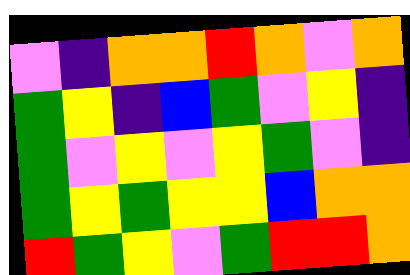[["violet", "indigo", "orange", "orange", "red", "orange", "violet", "orange"], ["green", "yellow", "indigo", "blue", "green", "violet", "yellow", "indigo"], ["green", "violet", "yellow", "violet", "yellow", "green", "violet", "indigo"], ["green", "yellow", "green", "yellow", "yellow", "blue", "orange", "orange"], ["red", "green", "yellow", "violet", "green", "red", "red", "orange"]]